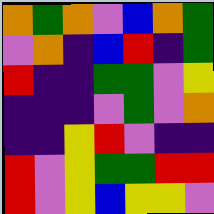[["orange", "green", "orange", "violet", "blue", "orange", "green"], ["violet", "orange", "indigo", "blue", "red", "indigo", "green"], ["red", "indigo", "indigo", "green", "green", "violet", "yellow"], ["indigo", "indigo", "indigo", "violet", "green", "violet", "orange"], ["indigo", "indigo", "yellow", "red", "violet", "indigo", "indigo"], ["red", "violet", "yellow", "green", "green", "red", "red"], ["red", "violet", "yellow", "blue", "yellow", "yellow", "violet"]]